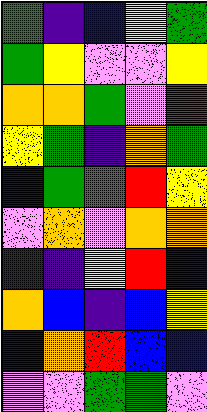[["green", "indigo", "blue", "yellow", "green"], ["green", "yellow", "violet", "violet", "yellow"], ["orange", "orange", "green", "violet", "red"], ["yellow", "green", "indigo", "orange", "green"], ["blue", "green", "green", "red", "yellow"], ["violet", "orange", "violet", "orange", "orange"], ["indigo", "indigo", "yellow", "red", "blue"], ["orange", "blue", "indigo", "blue", "yellow"], ["blue", "orange", "red", "blue", "blue"], ["violet", "violet", "green", "green", "violet"]]